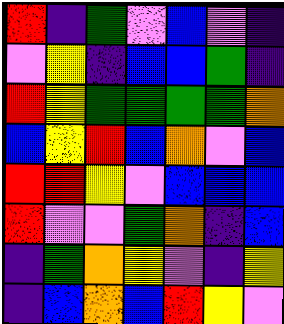[["red", "indigo", "green", "violet", "blue", "violet", "indigo"], ["violet", "yellow", "indigo", "blue", "blue", "green", "indigo"], ["red", "yellow", "green", "green", "green", "green", "orange"], ["blue", "yellow", "red", "blue", "orange", "violet", "blue"], ["red", "red", "yellow", "violet", "blue", "blue", "blue"], ["red", "violet", "violet", "green", "orange", "indigo", "blue"], ["indigo", "green", "orange", "yellow", "violet", "indigo", "yellow"], ["indigo", "blue", "orange", "blue", "red", "yellow", "violet"]]